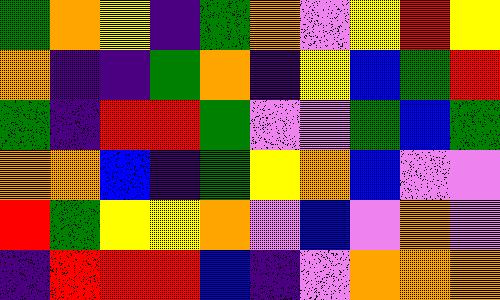[["green", "orange", "yellow", "indigo", "green", "orange", "violet", "yellow", "red", "yellow"], ["orange", "indigo", "indigo", "green", "orange", "indigo", "yellow", "blue", "green", "red"], ["green", "indigo", "red", "red", "green", "violet", "violet", "green", "blue", "green"], ["orange", "orange", "blue", "indigo", "green", "yellow", "orange", "blue", "violet", "violet"], ["red", "green", "yellow", "yellow", "orange", "violet", "blue", "violet", "orange", "violet"], ["indigo", "red", "red", "red", "blue", "indigo", "violet", "orange", "orange", "orange"]]